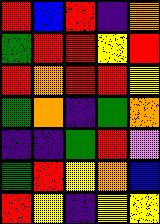[["red", "blue", "red", "indigo", "orange"], ["green", "red", "red", "yellow", "red"], ["red", "orange", "red", "red", "yellow"], ["green", "orange", "indigo", "green", "orange"], ["indigo", "indigo", "green", "red", "violet"], ["green", "red", "yellow", "orange", "blue"], ["red", "yellow", "indigo", "yellow", "yellow"]]